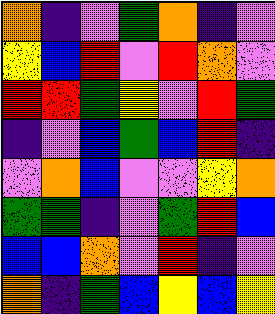[["orange", "indigo", "violet", "green", "orange", "indigo", "violet"], ["yellow", "blue", "red", "violet", "red", "orange", "violet"], ["red", "red", "green", "yellow", "violet", "red", "green"], ["indigo", "violet", "blue", "green", "blue", "red", "indigo"], ["violet", "orange", "blue", "violet", "violet", "yellow", "orange"], ["green", "green", "indigo", "violet", "green", "red", "blue"], ["blue", "blue", "orange", "violet", "red", "indigo", "violet"], ["orange", "indigo", "green", "blue", "yellow", "blue", "yellow"]]